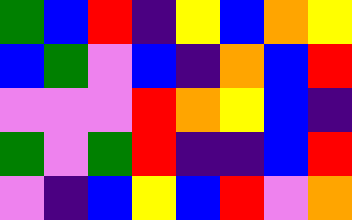[["green", "blue", "red", "indigo", "yellow", "blue", "orange", "yellow"], ["blue", "green", "violet", "blue", "indigo", "orange", "blue", "red"], ["violet", "violet", "violet", "red", "orange", "yellow", "blue", "indigo"], ["green", "violet", "green", "red", "indigo", "indigo", "blue", "red"], ["violet", "indigo", "blue", "yellow", "blue", "red", "violet", "orange"]]